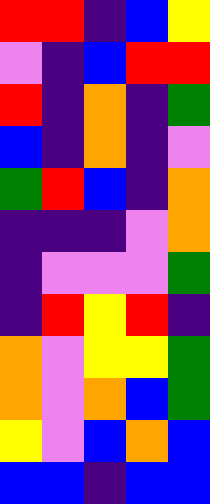[["red", "red", "indigo", "blue", "yellow"], ["violet", "indigo", "blue", "red", "red"], ["red", "indigo", "orange", "indigo", "green"], ["blue", "indigo", "orange", "indigo", "violet"], ["green", "red", "blue", "indigo", "orange"], ["indigo", "indigo", "indigo", "violet", "orange"], ["indigo", "violet", "violet", "violet", "green"], ["indigo", "red", "yellow", "red", "indigo"], ["orange", "violet", "yellow", "yellow", "green"], ["orange", "violet", "orange", "blue", "green"], ["yellow", "violet", "blue", "orange", "blue"], ["blue", "blue", "indigo", "blue", "blue"]]